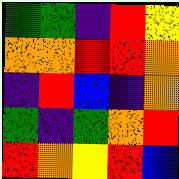[["green", "green", "indigo", "red", "yellow"], ["orange", "orange", "red", "red", "orange"], ["indigo", "red", "blue", "indigo", "orange"], ["green", "indigo", "green", "orange", "red"], ["red", "orange", "yellow", "red", "blue"]]